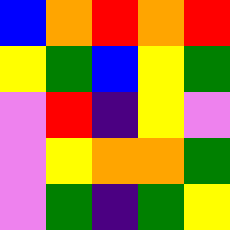[["blue", "orange", "red", "orange", "red"], ["yellow", "green", "blue", "yellow", "green"], ["violet", "red", "indigo", "yellow", "violet"], ["violet", "yellow", "orange", "orange", "green"], ["violet", "green", "indigo", "green", "yellow"]]